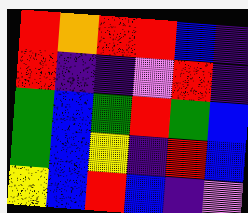[["red", "orange", "red", "red", "blue", "indigo"], ["red", "indigo", "indigo", "violet", "red", "indigo"], ["green", "blue", "green", "red", "green", "blue"], ["green", "blue", "yellow", "indigo", "red", "blue"], ["yellow", "blue", "red", "blue", "indigo", "violet"]]